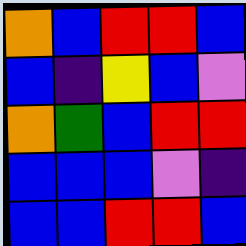[["orange", "blue", "red", "red", "blue"], ["blue", "indigo", "yellow", "blue", "violet"], ["orange", "green", "blue", "red", "red"], ["blue", "blue", "blue", "violet", "indigo"], ["blue", "blue", "red", "red", "blue"]]